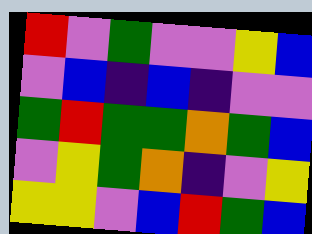[["red", "violet", "green", "violet", "violet", "yellow", "blue"], ["violet", "blue", "indigo", "blue", "indigo", "violet", "violet"], ["green", "red", "green", "green", "orange", "green", "blue"], ["violet", "yellow", "green", "orange", "indigo", "violet", "yellow"], ["yellow", "yellow", "violet", "blue", "red", "green", "blue"]]